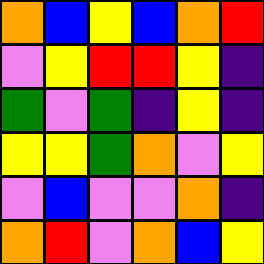[["orange", "blue", "yellow", "blue", "orange", "red"], ["violet", "yellow", "red", "red", "yellow", "indigo"], ["green", "violet", "green", "indigo", "yellow", "indigo"], ["yellow", "yellow", "green", "orange", "violet", "yellow"], ["violet", "blue", "violet", "violet", "orange", "indigo"], ["orange", "red", "violet", "orange", "blue", "yellow"]]